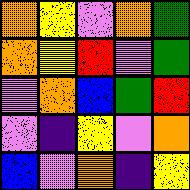[["orange", "yellow", "violet", "orange", "green"], ["orange", "yellow", "red", "violet", "green"], ["violet", "orange", "blue", "green", "red"], ["violet", "indigo", "yellow", "violet", "orange"], ["blue", "violet", "orange", "indigo", "yellow"]]